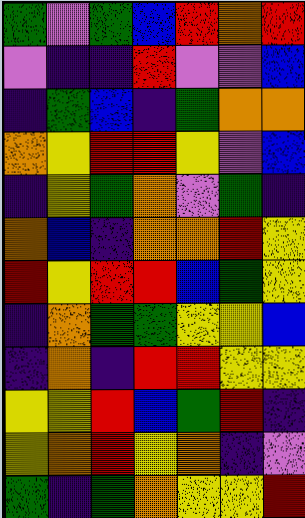[["green", "violet", "green", "blue", "red", "orange", "red"], ["violet", "indigo", "indigo", "red", "violet", "violet", "blue"], ["indigo", "green", "blue", "indigo", "green", "orange", "orange"], ["orange", "yellow", "red", "red", "yellow", "violet", "blue"], ["indigo", "yellow", "green", "orange", "violet", "green", "indigo"], ["orange", "blue", "indigo", "orange", "orange", "red", "yellow"], ["red", "yellow", "red", "red", "blue", "green", "yellow"], ["indigo", "orange", "green", "green", "yellow", "yellow", "blue"], ["indigo", "orange", "indigo", "red", "red", "yellow", "yellow"], ["yellow", "yellow", "red", "blue", "green", "red", "indigo"], ["yellow", "orange", "red", "yellow", "orange", "indigo", "violet"], ["green", "indigo", "green", "orange", "yellow", "yellow", "red"]]